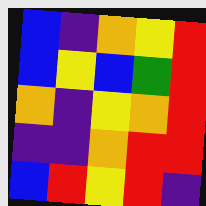[["blue", "indigo", "orange", "yellow", "red"], ["blue", "yellow", "blue", "green", "red"], ["orange", "indigo", "yellow", "orange", "red"], ["indigo", "indigo", "orange", "red", "red"], ["blue", "red", "yellow", "red", "indigo"]]